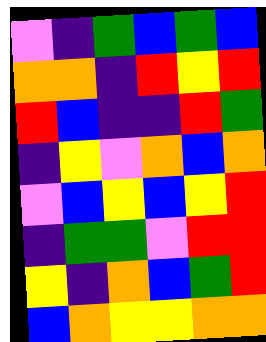[["violet", "indigo", "green", "blue", "green", "blue"], ["orange", "orange", "indigo", "red", "yellow", "red"], ["red", "blue", "indigo", "indigo", "red", "green"], ["indigo", "yellow", "violet", "orange", "blue", "orange"], ["violet", "blue", "yellow", "blue", "yellow", "red"], ["indigo", "green", "green", "violet", "red", "red"], ["yellow", "indigo", "orange", "blue", "green", "red"], ["blue", "orange", "yellow", "yellow", "orange", "orange"]]